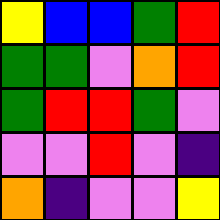[["yellow", "blue", "blue", "green", "red"], ["green", "green", "violet", "orange", "red"], ["green", "red", "red", "green", "violet"], ["violet", "violet", "red", "violet", "indigo"], ["orange", "indigo", "violet", "violet", "yellow"]]